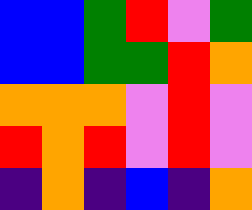[["blue", "blue", "green", "red", "violet", "green"], ["blue", "blue", "green", "green", "red", "orange"], ["orange", "orange", "orange", "violet", "red", "violet"], ["red", "orange", "red", "violet", "red", "violet"], ["indigo", "orange", "indigo", "blue", "indigo", "orange"]]